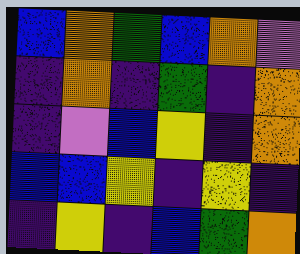[["blue", "orange", "green", "blue", "orange", "violet"], ["indigo", "orange", "indigo", "green", "indigo", "orange"], ["indigo", "violet", "blue", "yellow", "indigo", "orange"], ["blue", "blue", "yellow", "indigo", "yellow", "indigo"], ["indigo", "yellow", "indigo", "blue", "green", "orange"]]